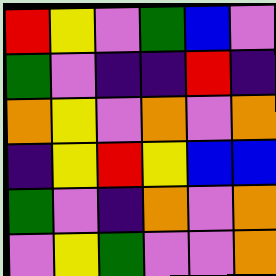[["red", "yellow", "violet", "green", "blue", "violet"], ["green", "violet", "indigo", "indigo", "red", "indigo"], ["orange", "yellow", "violet", "orange", "violet", "orange"], ["indigo", "yellow", "red", "yellow", "blue", "blue"], ["green", "violet", "indigo", "orange", "violet", "orange"], ["violet", "yellow", "green", "violet", "violet", "orange"]]